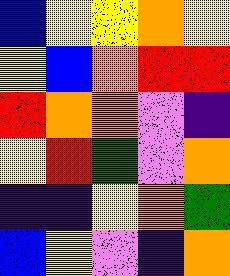[["blue", "yellow", "yellow", "orange", "yellow"], ["yellow", "blue", "orange", "red", "red"], ["red", "orange", "orange", "violet", "indigo"], ["yellow", "red", "green", "violet", "orange"], ["indigo", "indigo", "yellow", "orange", "green"], ["blue", "yellow", "violet", "indigo", "orange"]]